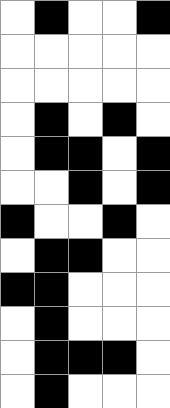[["white", "black", "white", "white", "black"], ["white", "white", "white", "white", "white"], ["white", "white", "white", "white", "white"], ["white", "black", "white", "black", "white"], ["white", "black", "black", "white", "black"], ["white", "white", "black", "white", "black"], ["black", "white", "white", "black", "white"], ["white", "black", "black", "white", "white"], ["black", "black", "white", "white", "white"], ["white", "black", "white", "white", "white"], ["white", "black", "black", "black", "white"], ["white", "black", "white", "white", "white"]]